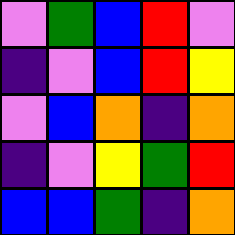[["violet", "green", "blue", "red", "violet"], ["indigo", "violet", "blue", "red", "yellow"], ["violet", "blue", "orange", "indigo", "orange"], ["indigo", "violet", "yellow", "green", "red"], ["blue", "blue", "green", "indigo", "orange"]]